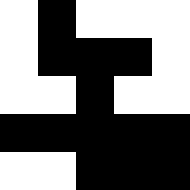[["white", "black", "white", "white", "white"], ["white", "black", "black", "black", "white"], ["white", "white", "black", "white", "white"], ["black", "black", "black", "black", "black"], ["white", "white", "black", "black", "black"]]